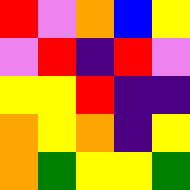[["red", "violet", "orange", "blue", "yellow"], ["violet", "red", "indigo", "red", "violet"], ["yellow", "yellow", "red", "indigo", "indigo"], ["orange", "yellow", "orange", "indigo", "yellow"], ["orange", "green", "yellow", "yellow", "green"]]